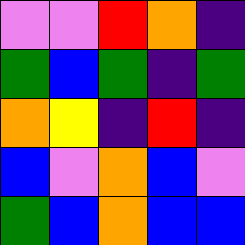[["violet", "violet", "red", "orange", "indigo"], ["green", "blue", "green", "indigo", "green"], ["orange", "yellow", "indigo", "red", "indigo"], ["blue", "violet", "orange", "blue", "violet"], ["green", "blue", "orange", "blue", "blue"]]